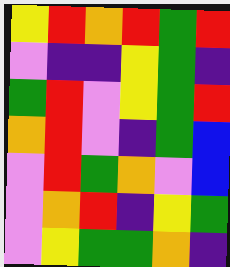[["yellow", "red", "orange", "red", "green", "red"], ["violet", "indigo", "indigo", "yellow", "green", "indigo"], ["green", "red", "violet", "yellow", "green", "red"], ["orange", "red", "violet", "indigo", "green", "blue"], ["violet", "red", "green", "orange", "violet", "blue"], ["violet", "orange", "red", "indigo", "yellow", "green"], ["violet", "yellow", "green", "green", "orange", "indigo"]]